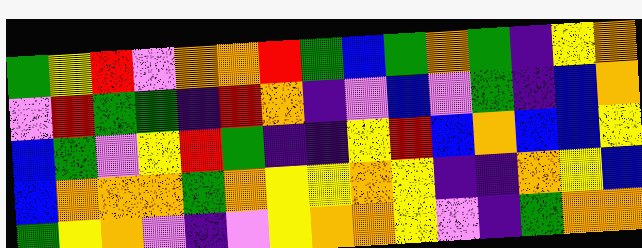[["green", "yellow", "red", "violet", "orange", "orange", "red", "green", "blue", "green", "orange", "green", "indigo", "yellow", "orange"], ["violet", "red", "green", "green", "indigo", "red", "orange", "indigo", "violet", "blue", "violet", "green", "indigo", "blue", "orange"], ["blue", "green", "violet", "yellow", "red", "green", "indigo", "indigo", "yellow", "red", "blue", "orange", "blue", "blue", "yellow"], ["blue", "orange", "orange", "orange", "green", "orange", "yellow", "yellow", "orange", "yellow", "indigo", "indigo", "orange", "yellow", "blue"], ["green", "yellow", "orange", "violet", "indigo", "violet", "yellow", "orange", "orange", "yellow", "violet", "indigo", "green", "orange", "orange"]]